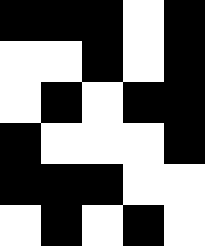[["black", "black", "black", "white", "black"], ["white", "white", "black", "white", "black"], ["white", "black", "white", "black", "black"], ["black", "white", "white", "white", "black"], ["black", "black", "black", "white", "white"], ["white", "black", "white", "black", "white"]]